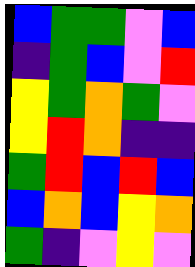[["blue", "green", "green", "violet", "blue"], ["indigo", "green", "blue", "violet", "red"], ["yellow", "green", "orange", "green", "violet"], ["yellow", "red", "orange", "indigo", "indigo"], ["green", "red", "blue", "red", "blue"], ["blue", "orange", "blue", "yellow", "orange"], ["green", "indigo", "violet", "yellow", "violet"]]